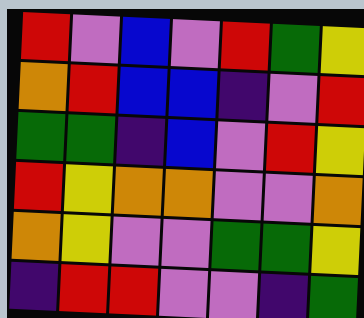[["red", "violet", "blue", "violet", "red", "green", "yellow"], ["orange", "red", "blue", "blue", "indigo", "violet", "red"], ["green", "green", "indigo", "blue", "violet", "red", "yellow"], ["red", "yellow", "orange", "orange", "violet", "violet", "orange"], ["orange", "yellow", "violet", "violet", "green", "green", "yellow"], ["indigo", "red", "red", "violet", "violet", "indigo", "green"]]